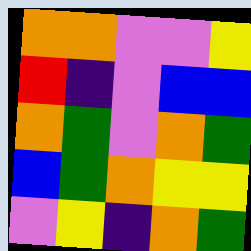[["orange", "orange", "violet", "violet", "yellow"], ["red", "indigo", "violet", "blue", "blue"], ["orange", "green", "violet", "orange", "green"], ["blue", "green", "orange", "yellow", "yellow"], ["violet", "yellow", "indigo", "orange", "green"]]